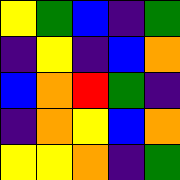[["yellow", "green", "blue", "indigo", "green"], ["indigo", "yellow", "indigo", "blue", "orange"], ["blue", "orange", "red", "green", "indigo"], ["indigo", "orange", "yellow", "blue", "orange"], ["yellow", "yellow", "orange", "indigo", "green"]]